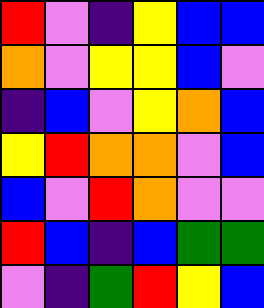[["red", "violet", "indigo", "yellow", "blue", "blue"], ["orange", "violet", "yellow", "yellow", "blue", "violet"], ["indigo", "blue", "violet", "yellow", "orange", "blue"], ["yellow", "red", "orange", "orange", "violet", "blue"], ["blue", "violet", "red", "orange", "violet", "violet"], ["red", "blue", "indigo", "blue", "green", "green"], ["violet", "indigo", "green", "red", "yellow", "blue"]]